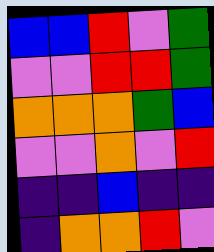[["blue", "blue", "red", "violet", "green"], ["violet", "violet", "red", "red", "green"], ["orange", "orange", "orange", "green", "blue"], ["violet", "violet", "orange", "violet", "red"], ["indigo", "indigo", "blue", "indigo", "indigo"], ["indigo", "orange", "orange", "red", "violet"]]